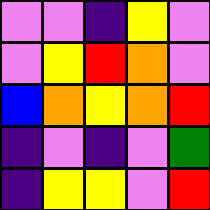[["violet", "violet", "indigo", "yellow", "violet"], ["violet", "yellow", "red", "orange", "violet"], ["blue", "orange", "yellow", "orange", "red"], ["indigo", "violet", "indigo", "violet", "green"], ["indigo", "yellow", "yellow", "violet", "red"]]